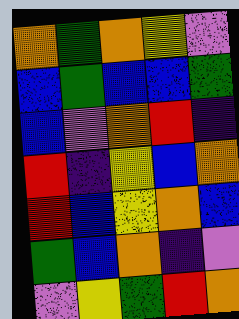[["orange", "green", "orange", "yellow", "violet"], ["blue", "green", "blue", "blue", "green"], ["blue", "violet", "orange", "red", "indigo"], ["red", "indigo", "yellow", "blue", "orange"], ["red", "blue", "yellow", "orange", "blue"], ["green", "blue", "orange", "indigo", "violet"], ["violet", "yellow", "green", "red", "orange"]]